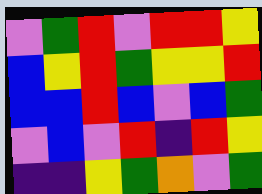[["violet", "green", "red", "violet", "red", "red", "yellow"], ["blue", "yellow", "red", "green", "yellow", "yellow", "red"], ["blue", "blue", "red", "blue", "violet", "blue", "green"], ["violet", "blue", "violet", "red", "indigo", "red", "yellow"], ["indigo", "indigo", "yellow", "green", "orange", "violet", "green"]]